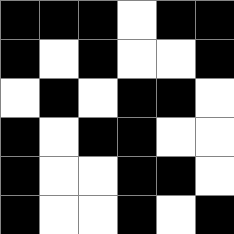[["black", "black", "black", "white", "black", "black"], ["black", "white", "black", "white", "white", "black"], ["white", "black", "white", "black", "black", "white"], ["black", "white", "black", "black", "white", "white"], ["black", "white", "white", "black", "black", "white"], ["black", "white", "white", "black", "white", "black"]]